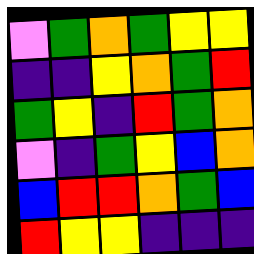[["violet", "green", "orange", "green", "yellow", "yellow"], ["indigo", "indigo", "yellow", "orange", "green", "red"], ["green", "yellow", "indigo", "red", "green", "orange"], ["violet", "indigo", "green", "yellow", "blue", "orange"], ["blue", "red", "red", "orange", "green", "blue"], ["red", "yellow", "yellow", "indigo", "indigo", "indigo"]]